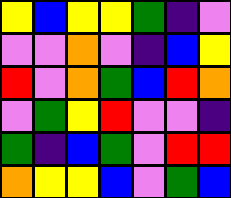[["yellow", "blue", "yellow", "yellow", "green", "indigo", "violet"], ["violet", "violet", "orange", "violet", "indigo", "blue", "yellow"], ["red", "violet", "orange", "green", "blue", "red", "orange"], ["violet", "green", "yellow", "red", "violet", "violet", "indigo"], ["green", "indigo", "blue", "green", "violet", "red", "red"], ["orange", "yellow", "yellow", "blue", "violet", "green", "blue"]]